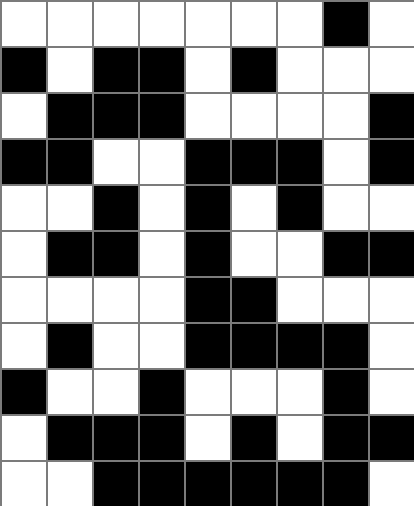[["white", "white", "white", "white", "white", "white", "white", "black", "white"], ["black", "white", "black", "black", "white", "black", "white", "white", "white"], ["white", "black", "black", "black", "white", "white", "white", "white", "black"], ["black", "black", "white", "white", "black", "black", "black", "white", "black"], ["white", "white", "black", "white", "black", "white", "black", "white", "white"], ["white", "black", "black", "white", "black", "white", "white", "black", "black"], ["white", "white", "white", "white", "black", "black", "white", "white", "white"], ["white", "black", "white", "white", "black", "black", "black", "black", "white"], ["black", "white", "white", "black", "white", "white", "white", "black", "white"], ["white", "black", "black", "black", "white", "black", "white", "black", "black"], ["white", "white", "black", "black", "black", "black", "black", "black", "white"]]